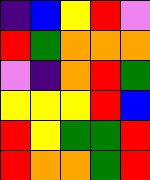[["indigo", "blue", "yellow", "red", "violet"], ["red", "green", "orange", "orange", "orange"], ["violet", "indigo", "orange", "red", "green"], ["yellow", "yellow", "yellow", "red", "blue"], ["red", "yellow", "green", "green", "red"], ["red", "orange", "orange", "green", "red"]]